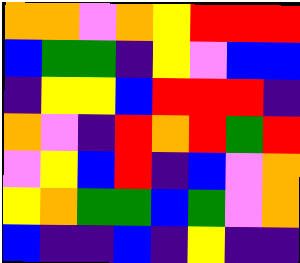[["orange", "orange", "violet", "orange", "yellow", "red", "red", "red"], ["blue", "green", "green", "indigo", "yellow", "violet", "blue", "blue"], ["indigo", "yellow", "yellow", "blue", "red", "red", "red", "indigo"], ["orange", "violet", "indigo", "red", "orange", "red", "green", "red"], ["violet", "yellow", "blue", "red", "indigo", "blue", "violet", "orange"], ["yellow", "orange", "green", "green", "blue", "green", "violet", "orange"], ["blue", "indigo", "indigo", "blue", "indigo", "yellow", "indigo", "indigo"]]